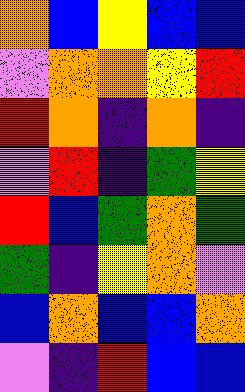[["orange", "blue", "yellow", "blue", "blue"], ["violet", "orange", "orange", "yellow", "red"], ["red", "orange", "indigo", "orange", "indigo"], ["violet", "red", "indigo", "green", "yellow"], ["red", "blue", "green", "orange", "green"], ["green", "indigo", "yellow", "orange", "violet"], ["blue", "orange", "blue", "blue", "orange"], ["violet", "indigo", "red", "blue", "blue"]]